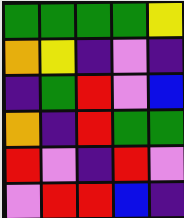[["green", "green", "green", "green", "yellow"], ["orange", "yellow", "indigo", "violet", "indigo"], ["indigo", "green", "red", "violet", "blue"], ["orange", "indigo", "red", "green", "green"], ["red", "violet", "indigo", "red", "violet"], ["violet", "red", "red", "blue", "indigo"]]